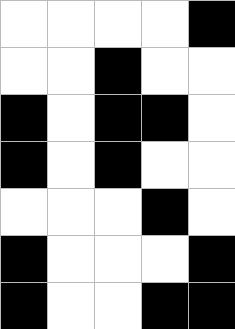[["white", "white", "white", "white", "black"], ["white", "white", "black", "white", "white"], ["black", "white", "black", "black", "white"], ["black", "white", "black", "white", "white"], ["white", "white", "white", "black", "white"], ["black", "white", "white", "white", "black"], ["black", "white", "white", "black", "black"]]